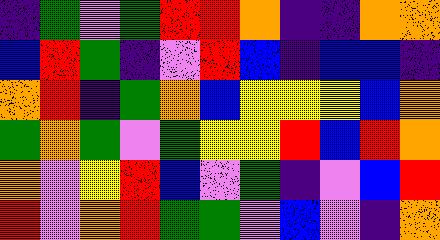[["indigo", "green", "violet", "green", "red", "red", "orange", "indigo", "indigo", "orange", "orange"], ["blue", "red", "green", "indigo", "violet", "red", "blue", "indigo", "blue", "blue", "indigo"], ["orange", "red", "indigo", "green", "orange", "blue", "yellow", "yellow", "yellow", "blue", "orange"], ["green", "orange", "green", "violet", "green", "yellow", "yellow", "red", "blue", "red", "orange"], ["orange", "violet", "yellow", "red", "blue", "violet", "green", "indigo", "violet", "blue", "red"], ["red", "violet", "orange", "red", "green", "green", "violet", "blue", "violet", "indigo", "orange"]]